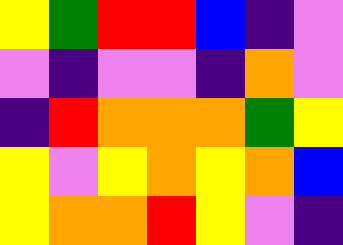[["yellow", "green", "red", "red", "blue", "indigo", "violet"], ["violet", "indigo", "violet", "violet", "indigo", "orange", "violet"], ["indigo", "red", "orange", "orange", "orange", "green", "yellow"], ["yellow", "violet", "yellow", "orange", "yellow", "orange", "blue"], ["yellow", "orange", "orange", "red", "yellow", "violet", "indigo"]]